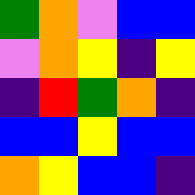[["green", "orange", "violet", "blue", "blue"], ["violet", "orange", "yellow", "indigo", "yellow"], ["indigo", "red", "green", "orange", "indigo"], ["blue", "blue", "yellow", "blue", "blue"], ["orange", "yellow", "blue", "blue", "indigo"]]